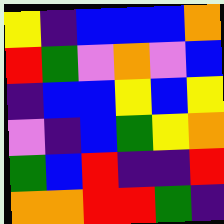[["yellow", "indigo", "blue", "blue", "blue", "orange"], ["red", "green", "violet", "orange", "violet", "blue"], ["indigo", "blue", "blue", "yellow", "blue", "yellow"], ["violet", "indigo", "blue", "green", "yellow", "orange"], ["green", "blue", "red", "indigo", "indigo", "red"], ["orange", "orange", "red", "red", "green", "indigo"]]